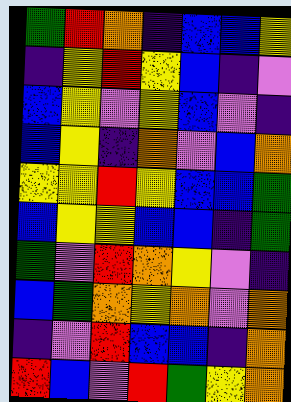[["green", "red", "orange", "indigo", "blue", "blue", "yellow"], ["indigo", "yellow", "red", "yellow", "blue", "indigo", "violet"], ["blue", "yellow", "violet", "yellow", "blue", "violet", "indigo"], ["blue", "yellow", "indigo", "orange", "violet", "blue", "orange"], ["yellow", "yellow", "red", "yellow", "blue", "blue", "green"], ["blue", "yellow", "yellow", "blue", "blue", "indigo", "green"], ["green", "violet", "red", "orange", "yellow", "violet", "indigo"], ["blue", "green", "orange", "yellow", "orange", "violet", "orange"], ["indigo", "violet", "red", "blue", "blue", "indigo", "orange"], ["red", "blue", "violet", "red", "green", "yellow", "orange"]]